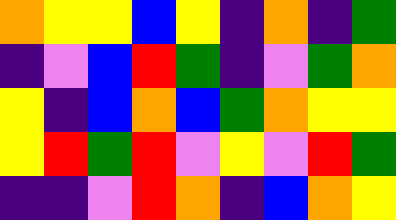[["orange", "yellow", "yellow", "blue", "yellow", "indigo", "orange", "indigo", "green"], ["indigo", "violet", "blue", "red", "green", "indigo", "violet", "green", "orange"], ["yellow", "indigo", "blue", "orange", "blue", "green", "orange", "yellow", "yellow"], ["yellow", "red", "green", "red", "violet", "yellow", "violet", "red", "green"], ["indigo", "indigo", "violet", "red", "orange", "indigo", "blue", "orange", "yellow"]]